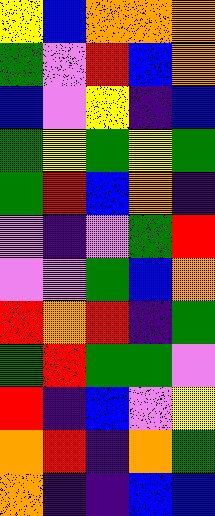[["yellow", "blue", "orange", "orange", "orange"], ["green", "violet", "red", "blue", "orange"], ["blue", "violet", "yellow", "indigo", "blue"], ["green", "yellow", "green", "yellow", "green"], ["green", "red", "blue", "orange", "indigo"], ["violet", "indigo", "violet", "green", "red"], ["violet", "violet", "green", "blue", "orange"], ["red", "orange", "red", "indigo", "green"], ["green", "red", "green", "green", "violet"], ["red", "indigo", "blue", "violet", "yellow"], ["orange", "red", "indigo", "orange", "green"], ["orange", "indigo", "indigo", "blue", "blue"]]